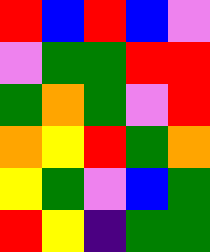[["red", "blue", "red", "blue", "violet"], ["violet", "green", "green", "red", "red"], ["green", "orange", "green", "violet", "red"], ["orange", "yellow", "red", "green", "orange"], ["yellow", "green", "violet", "blue", "green"], ["red", "yellow", "indigo", "green", "green"]]